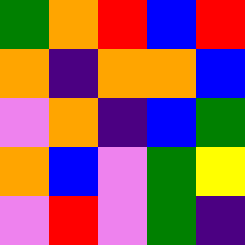[["green", "orange", "red", "blue", "red"], ["orange", "indigo", "orange", "orange", "blue"], ["violet", "orange", "indigo", "blue", "green"], ["orange", "blue", "violet", "green", "yellow"], ["violet", "red", "violet", "green", "indigo"]]